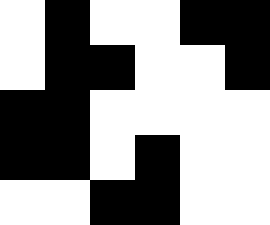[["white", "black", "white", "white", "black", "black"], ["white", "black", "black", "white", "white", "black"], ["black", "black", "white", "white", "white", "white"], ["black", "black", "white", "black", "white", "white"], ["white", "white", "black", "black", "white", "white"]]